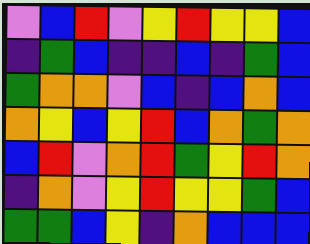[["violet", "blue", "red", "violet", "yellow", "red", "yellow", "yellow", "blue"], ["indigo", "green", "blue", "indigo", "indigo", "blue", "indigo", "green", "blue"], ["green", "orange", "orange", "violet", "blue", "indigo", "blue", "orange", "blue"], ["orange", "yellow", "blue", "yellow", "red", "blue", "orange", "green", "orange"], ["blue", "red", "violet", "orange", "red", "green", "yellow", "red", "orange"], ["indigo", "orange", "violet", "yellow", "red", "yellow", "yellow", "green", "blue"], ["green", "green", "blue", "yellow", "indigo", "orange", "blue", "blue", "blue"]]